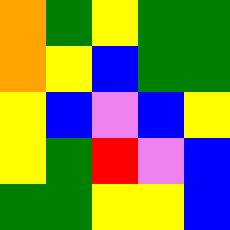[["orange", "green", "yellow", "green", "green"], ["orange", "yellow", "blue", "green", "green"], ["yellow", "blue", "violet", "blue", "yellow"], ["yellow", "green", "red", "violet", "blue"], ["green", "green", "yellow", "yellow", "blue"]]